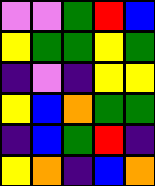[["violet", "violet", "green", "red", "blue"], ["yellow", "green", "green", "yellow", "green"], ["indigo", "violet", "indigo", "yellow", "yellow"], ["yellow", "blue", "orange", "green", "green"], ["indigo", "blue", "green", "red", "indigo"], ["yellow", "orange", "indigo", "blue", "orange"]]